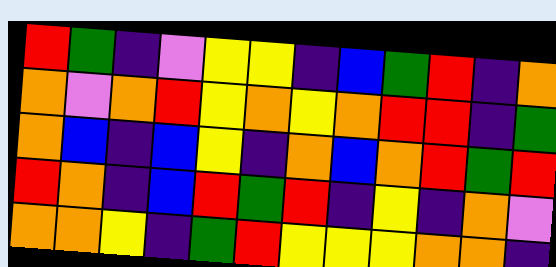[["red", "green", "indigo", "violet", "yellow", "yellow", "indigo", "blue", "green", "red", "indigo", "orange"], ["orange", "violet", "orange", "red", "yellow", "orange", "yellow", "orange", "red", "red", "indigo", "green"], ["orange", "blue", "indigo", "blue", "yellow", "indigo", "orange", "blue", "orange", "red", "green", "red"], ["red", "orange", "indigo", "blue", "red", "green", "red", "indigo", "yellow", "indigo", "orange", "violet"], ["orange", "orange", "yellow", "indigo", "green", "red", "yellow", "yellow", "yellow", "orange", "orange", "indigo"]]